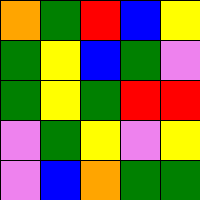[["orange", "green", "red", "blue", "yellow"], ["green", "yellow", "blue", "green", "violet"], ["green", "yellow", "green", "red", "red"], ["violet", "green", "yellow", "violet", "yellow"], ["violet", "blue", "orange", "green", "green"]]